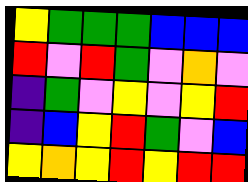[["yellow", "green", "green", "green", "blue", "blue", "blue"], ["red", "violet", "red", "green", "violet", "orange", "violet"], ["indigo", "green", "violet", "yellow", "violet", "yellow", "red"], ["indigo", "blue", "yellow", "red", "green", "violet", "blue"], ["yellow", "orange", "yellow", "red", "yellow", "red", "red"]]